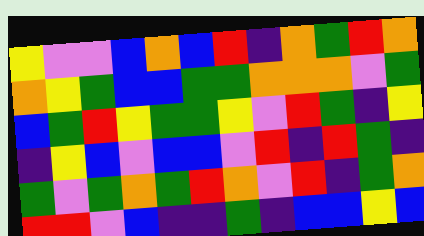[["yellow", "violet", "violet", "blue", "orange", "blue", "red", "indigo", "orange", "green", "red", "orange"], ["orange", "yellow", "green", "blue", "blue", "green", "green", "orange", "orange", "orange", "violet", "green"], ["blue", "green", "red", "yellow", "green", "green", "yellow", "violet", "red", "green", "indigo", "yellow"], ["indigo", "yellow", "blue", "violet", "blue", "blue", "violet", "red", "indigo", "red", "green", "indigo"], ["green", "violet", "green", "orange", "green", "red", "orange", "violet", "red", "indigo", "green", "orange"], ["red", "red", "violet", "blue", "indigo", "indigo", "green", "indigo", "blue", "blue", "yellow", "blue"]]